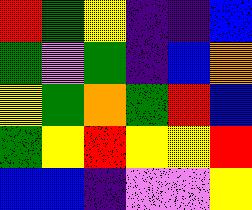[["red", "green", "yellow", "indigo", "indigo", "blue"], ["green", "violet", "green", "indigo", "blue", "orange"], ["yellow", "green", "orange", "green", "red", "blue"], ["green", "yellow", "red", "yellow", "yellow", "red"], ["blue", "blue", "indigo", "violet", "violet", "yellow"]]